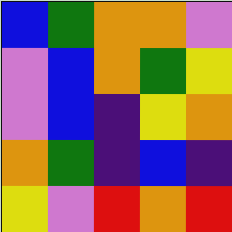[["blue", "green", "orange", "orange", "violet"], ["violet", "blue", "orange", "green", "yellow"], ["violet", "blue", "indigo", "yellow", "orange"], ["orange", "green", "indigo", "blue", "indigo"], ["yellow", "violet", "red", "orange", "red"]]